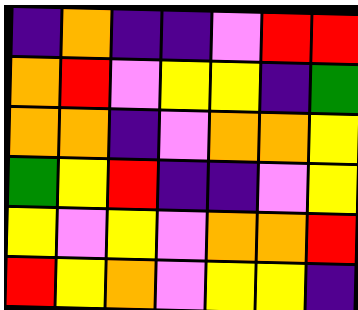[["indigo", "orange", "indigo", "indigo", "violet", "red", "red"], ["orange", "red", "violet", "yellow", "yellow", "indigo", "green"], ["orange", "orange", "indigo", "violet", "orange", "orange", "yellow"], ["green", "yellow", "red", "indigo", "indigo", "violet", "yellow"], ["yellow", "violet", "yellow", "violet", "orange", "orange", "red"], ["red", "yellow", "orange", "violet", "yellow", "yellow", "indigo"]]